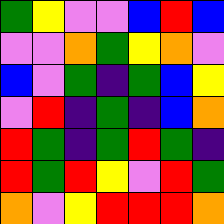[["green", "yellow", "violet", "violet", "blue", "red", "blue"], ["violet", "violet", "orange", "green", "yellow", "orange", "violet"], ["blue", "violet", "green", "indigo", "green", "blue", "yellow"], ["violet", "red", "indigo", "green", "indigo", "blue", "orange"], ["red", "green", "indigo", "green", "red", "green", "indigo"], ["red", "green", "red", "yellow", "violet", "red", "green"], ["orange", "violet", "yellow", "red", "red", "red", "orange"]]